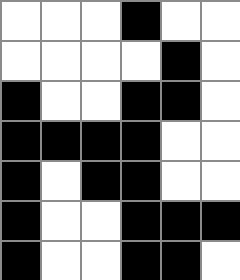[["white", "white", "white", "black", "white", "white"], ["white", "white", "white", "white", "black", "white"], ["black", "white", "white", "black", "black", "white"], ["black", "black", "black", "black", "white", "white"], ["black", "white", "black", "black", "white", "white"], ["black", "white", "white", "black", "black", "black"], ["black", "white", "white", "black", "black", "white"]]